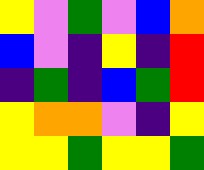[["yellow", "violet", "green", "violet", "blue", "orange"], ["blue", "violet", "indigo", "yellow", "indigo", "red"], ["indigo", "green", "indigo", "blue", "green", "red"], ["yellow", "orange", "orange", "violet", "indigo", "yellow"], ["yellow", "yellow", "green", "yellow", "yellow", "green"]]